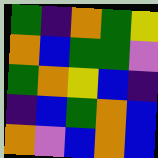[["green", "indigo", "orange", "green", "yellow"], ["orange", "blue", "green", "green", "violet"], ["green", "orange", "yellow", "blue", "indigo"], ["indigo", "blue", "green", "orange", "blue"], ["orange", "violet", "blue", "orange", "blue"]]